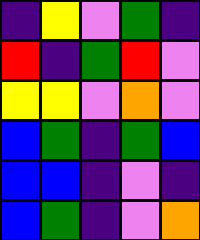[["indigo", "yellow", "violet", "green", "indigo"], ["red", "indigo", "green", "red", "violet"], ["yellow", "yellow", "violet", "orange", "violet"], ["blue", "green", "indigo", "green", "blue"], ["blue", "blue", "indigo", "violet", "indigo"], ["blue", "green", "indigo", "violet", "orange"]]